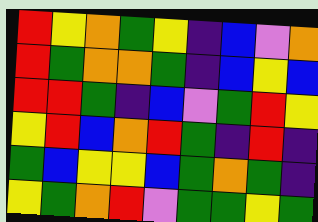[["red", "yellow", "orange", "green", "yellow", "indigo", "blue", "violet", "orange"], ["red", "green", "orange", "orange", "green", "indigo", "blue", "yellow", "blue"], ["red", "red", "green", "indigo", "blue", "violet", "green", "red", "yellow"], ["yellow", "red", "blue", "orange", "red", "green", "indigo", "red", "indigo"], ["green", "blue", "yellow", "yellow", "blue", "green", "orange", "green", "indigo"], ["yellow", "green", "orange", "red", "violet", "green", "green", "yellow", "green"]]